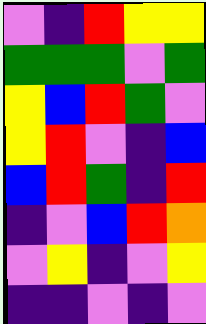[["violet", "indigo", "red", "yellow", "yellow"], ["green", "green", "green", "violet", "green"], ["yellow", "blue", "red", "green", "violet"], ["yellow", "red", "violet", "indigo", "blue"], ["blue", "red", "green", "indigo", "red"], ["indigo", "violet", "blue", "red", "orange"], ["violet", "yellow", "indigo", "violet", "yellow"], ["indigo", "indigo", "violet", "indigo", "violet"]]